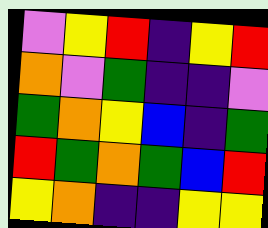[["violet", "yellow", "red", "indigo", "yellow", "red"], ["orange", "violet", "green", "indigo", "indigo", "violet"], ["green", "orange", "yellow", "blue", "indigo", "green"], ["red", "green", "orange", "green", "blue", "red"], ["yellow", "orange", "indigo", "indigo", "yellow", "yellow"]]